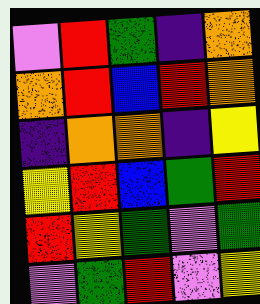[["violet", "red", "green", "indigo", "orange"], ["orange", "red", "blue", "red", "orange"], ["indigo", "orange", "orange", "indigo", "yellow"], ["yellow", "red", "blue", "green", "red"], ["red", "yellow", "green", "violet", "green"], ["violet", "green", "red", "violet", "yellow"]]